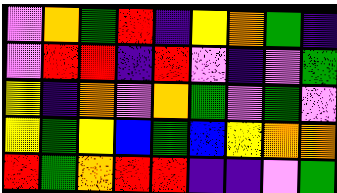[["violet", "orange", "green", "red", "indigo", "yellow", "orange", "green", "indigo"], ["violet", "red", "red", "indigo", "red", "violet", "indigo", "violet", "green"], ["yellow", "indigo", "orange", "violet", "orange", "green", "violet", "green", "violet"], ["yellow", "green", "yellow", "blue", "green", "blue", "yellow", "orange", "orange"], ["red", "green", "orange", "red", "red", "indigo", "indigo", "violet", "green"]]